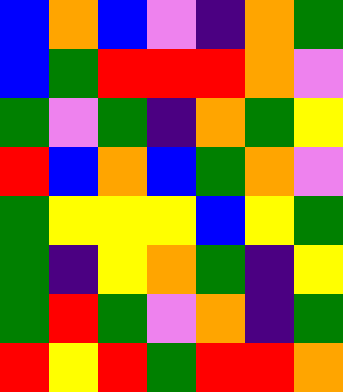[["blue", "orange", "blue", "violet", "indigo", "orange", "green"], ["blue", "green", "red", "red", "red", "orange", "violet"], ["green", "violet", "green", "indigo", "orange", "green", "yellow"], ["red", "blue", "orange", "blue", "green", "orange", "violet"], ["green", "yellow", "yellow", "yellow", "blue", "yellow", "green"], ["green", "indigo", "yellow", "orange", "green", "indigo", "yellow"], ["green", "red", "green", "violet", "orange", "indigo", "green"], ["red", "yellow", "red", "green", "red", "red", "orange"]]